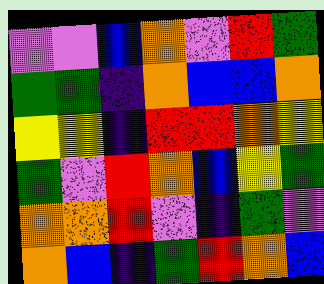[["violet", "violet", "blue", "orange", "violet", "red", "green"], ["green", "green", "indigo", "orange", "blue", "blue", "orange"], ["yellow", "yellow", "indigo", "red", "red", "orange", "yellow"], ["green", "violet", "red", "orange", "blue", "yellow", "green"], ["orange", "orange", "red", "violet", "indigo", "green", "violet"], ["orange", "blue", "indigo", "green", "red", "orange", "blue"]]